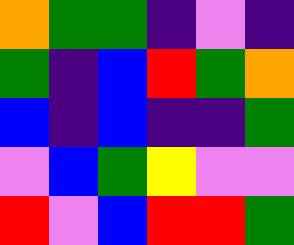[["orange", "green", "green", "indigo", "violet", "indigo"], ["green", "indigo", "blue", "red", "green", "orange"], ["blue", "indigo", "blue", "indigo", "indigo", "green"], ["violet", "blue", "green", "yellow", "violet", "violet"], ["red", "violet", "blue", "red", "red", "green"]]